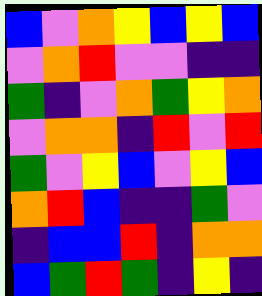[["blue", "violet", "orange", "yellow", "blue", "yellow", "blue"], ["violet", "orange", "red", "violet", "violet", "indigo", "indigo"], ["green", "indigo", "violet", "orange", "green", "yellow", "orange"], ["violet", "orange", "orange", "indigo", "red", "violet", "red"], ["green", "violet", "yellow", "blue", "violet", "yellow", "blue"], ["orange", "red", "blue", "indigo", "indigo", "green", "violet"], ["indigo", "blue", "blue", "red", "indigo", "orange", "orange"], ["blue", "green", "red", "green", "indigo", "yellow", "indigo"]]